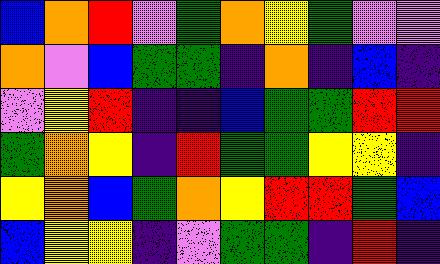[["blue", "orange", "red", "violet", "green", "orange", "yellow", "green", "violet", "violet"], ["orange", "violet", "blue", "green", "green", "indigo", "orange", "indigo", "blue", "indigo"], ["violet", "yellow", "red", "indigo", "indigo", "blue", "green", "green", "red", "red"], ["green", "orange", "yellow", "indigo", "red", "green", "green", "yellow", "yellow", "indigo"], ["yellow", "orange", "blue", "green", "orange", "yellow", "red", "red", "green", "blue"], ["blue", "yellow", "yellow", "indigo", "violet", "green", "green", "indigo", "red", "indigo"]]